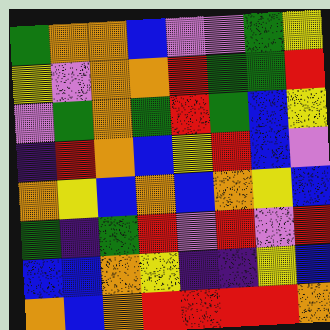[["green", "orange", "orange", "blue", "violet", "violet", "green", "yellow"], ["yellow", "violet", "orange", "orange", "red", "green", "green", "red"], ["violet", "green", "orange", "green", "red", "green", "blue", "yellow"], ["indigo", "red", "orange", "blue", "yellow", "red", "blue", "violet"], ["orange", "yellow", "blue", "orange", "blue", "orange", "yellow", "blue"], ["green", "indigo", "green", "red", "violet", "red", "violet", "red"], ["blue", "blue", "orange", "yellow", "indigo", "indigo", "yellow", "blue"], ["orange", "blue", "orange", "red", "red", "red", "red", "orange"]]